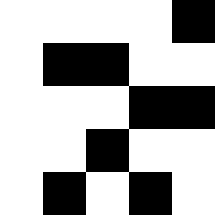[["white", "white", "white", "white", "black"], ["white", "black", "black", "white", "white"], ["white", "white", "white", "black", "black"], ["white", "white", "black", "white", "white"], ["white", "black", "white", "black", "white"]]